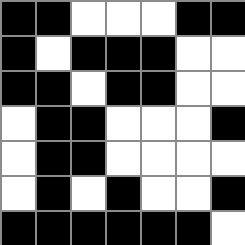[["black", "black", "white", "white", "white", "black", "black"], ["black", "white", "black", "black", "black", "white", "white"], ["black", "black", "white", "black", "black", "white", "white"], ["white", "black", "black", "white", "white", "white", "black"], ["white", "black", "black", "white", "white", "white", "white"], ["white", "black", "white", "black", "white", "white", "black"], ["black", "black", "black", "black", "black", "black", "white"]]